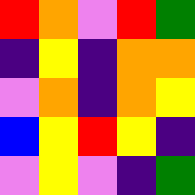[["red", "orange", "violet", "red", "green"], ["indigo", "yellow", "indigo", "orange", "orange"], ["violet", "orange", "indigo", "orange", "yellow"], ["blue", "yellow", "red", "yellow", "indigo"], ["violet", "yellow", "violet", "indigo", "green"]]